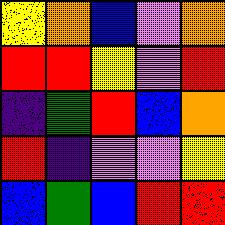[["yellow", "orange", "blue", "violet", "orange"], ["red", "red", "yellow", "violet", "red"], ["indigo", "green", "red", "blue", "orange"], ["red", "indigo", "violet", "violet", "yellow"], ["blue", "green", "blue", "red", "red"]]